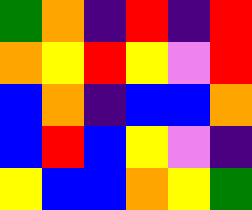[["green", "orange", "indigo", "red", "indigo", "red"], ["orange", "yellow", "red", "yellow", "violet", "red"], ["blue", "orange", "indigo", "blue", "blue", "orange"], ["blue", "red", "blue", "yellow", "violet", "indigo"], ["yellow", "blue", "blue", "orange", "yellow", "green"]]